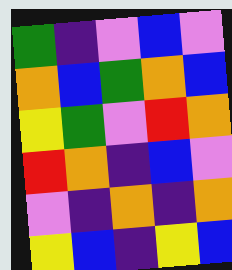[["green", "indigo", "violet", "blue", "violet"], ["orange", "blue", "green", "orange", "blue"], ["yellow", "green", "violet", "red", "orange"], ["red", "orange", "indigo", "blue", "violet"], ["violet", "indigo", "orange", "indigo", "orange"], ["yellow", "blue", "indigo", "yellow", "blue"]]